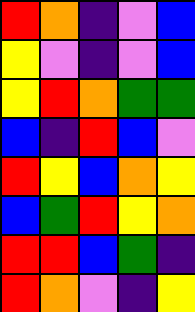[["red", "orange", "indigo", "violet", "blue"], ["yellow", "violet", "indigo", "violet", "blue"], ["yellow", "red", "orange", "green", "green"], ["blue", "indigo", "red", "blue", "violet"], ["red", "yellow", "blue", "orange", "yellow"], ["blue", "green", "red", "yellow", "orange"], ["red", "red", "blue", "green", "indigo"], ["red", "orange", "violet", "indigo", "yellow"]]